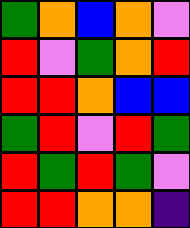[["green", "orange", "blue", "orange", "violet"], ["red", "violet", "green", "orange", "red"], ["red", "red", "orange", "blue", "blue"], ["green", "red", "violet", "red", "green"], ["red", "green", "red", "green", "violet"], ["red", "red", "orange", "orange", "indigo"]]